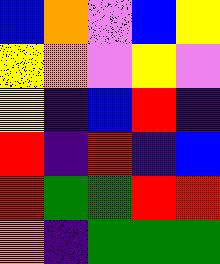[["blue", "orange", "violet", "blue", "yellow"], ["yellow", "orange", "violet", "yellow", "violet"], ["yellow", "indigo", "blue", "red", "indigo"], ["red", "indigo", "red", "indigo", "blue"], ["red", "green", "green", "red", "red"], ["orange", "indigo", "green", "green", "green"]]